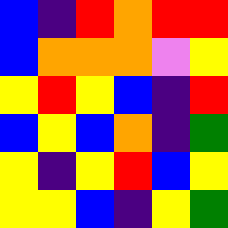[["blue", "indigo", "red", "orange", "red", "red"], ["blue", "orange", "orange", "orange", "violet", "yellow"], ["yellow", "red", "yellow", "blue", "indigo", "red"], ["blue", "yellow", "blue", "orange", "indigo", "green"], ["yellow", "indigo", "yellow", "red", "blue", "yellow"], ["yellow", "yellow", "blue", "indigo", "yellow", "green"]]